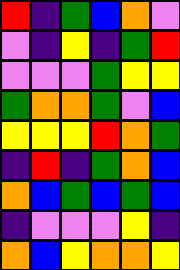[["red", "indigo", "green", "blue", "orange", "violet"], ["violet", "indigo", "yellow", "indigo", "green", "red"], ["violet", "violet", "violet", "green", "yellow", "yellow"], ["green", "orange", "orange", "green", "violet", "blue"], ["yellow", "yellow", "yellow", "red", "orange", "green"], ["indigo", "red", "indigo", "green", "orange", "blue"], ["orange", "blue", "green", "blue", "green", "blue"], ["indigo", "violet", "violet", "violet", "yellow", "indigo"], ["orange", "blue", "yellow", "orange", "orange", "yellow"]]